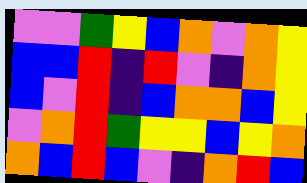[["violet", "violet", "green", "yellow", "blue", "orange", "violet", "orange", "yellow"], ["blue", "blue", "red", "indigo", "red", "violet", "indigo", "orange", "yellow"], ["blue", "violet", "red", "indigo", "blue", "orange", "orange", "blue", "yellow"], ["violet", "orange", "red", "green", "yellow", "yellow", "blue", "yellow", "orange"], ["orange", "blue", "red", "blue", "violet", "indigo", "orange", "red", "blue"]]